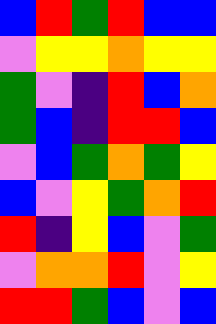[["blue", "red", "green", "red", "blue", "blue"], ["violet", "yellow", "yellow", "orange", "yellow", "yellow"], ["green", "violet", "indigo", "red", "blue", "orange"], ["green", "blue", "indigo", "red", "red", "blue"], ["violet", "blue", "green", "orange", "green", "yellow"], ["blue", "violet", "yellow", "green", "orange", "red"], ["red", "indigo", "yellow", "blue", "violet", "green"], ["violet", "orange", "orange", "red", "violet", "yellow"], ["red", "red", "green", "blue", "violet", "blue"]]